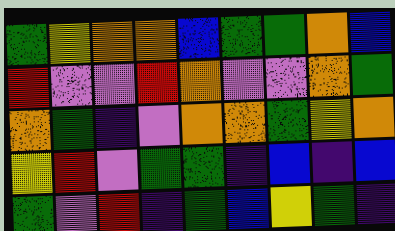[["green", "yellow", "orange", "orange", "blue", "green", "green", "orange", "blue"], ["red", "violet", "violet", "red", "orange", "violet", "violet", "orange", "green"], ["orange", "green", "indigo", "violet", "orange", "orange", "green", "yellow", "orange"], ["yellow", "red", "violet", "green", "green", "indigo", "blue", "indigo", "blue"], ["green", "violet", "red", "indigo", "green", "blue", "yellow", "green", "indigo"]]